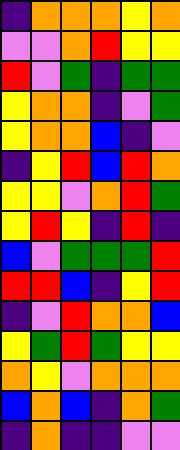[["indigo", "orange", "orange", "orange", "yellow", "orange"], ["violet", "violet", "orange", "red", "yellow", "yellow"], ["red", "violet", "green", "indigo", "green", "green"], ["yellow", "orange", "orange", "indigo", "violet", "green"], ["yellow", "orange", "orange", "blue", "indigo", "violet"], ["indigo", "yellow", "red", "blue", "red", "orange"], ["yellow", "yellow", "violet", "orange", "red", "green"], ["yellow", "red", "yellow", "indigo", "red", "indigo"], ["blue", "violet", "green", "green", "green", "red"], ["red", "red", "blue", "indigo", "yellow", "red"], ["indigo", "violet", "red", "orange", "orange", "blue"], ["yellow", "green", "red", "green", "yellow", "yellow"], ["orange", "yellow", "violet", "orange", "orange", "orange"], ["blue", "orange", "blue", "indigo", "orange", "green"], ["indigo", "orange", "indigo", "indigo", "violet", "violet"]]